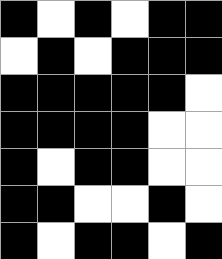[["black", "white", "black", "white", "black", "black"], ["white", "black", "white", "black", "black", "black"], ["black", "black", "black", "black", "black", "white"], ["black", "black", "black", "black", "white", "white"], ["black", "white", "black", "black", "white", "white"], ["black", "black", "white", "white", "black", "white"], ["black", "white", "black", "black", "white", "black"]]